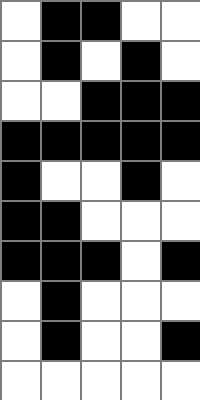[["white", "black", "black", "white", "white"], ["white", "black", "white", "black", "white"], ["white", "white", "black", "black", "black"], ["black", "black", "black", "black", "black"], ["black", "white", "white", "black", "white"], ["black", "black", "white", "white", "white"], ["black", "black", "black", "white", "black"], ["white", "black", "white", "white", "white"], ["white", "black", "white", "white", "black"], ["white", "white", "white", "white", "white"]]